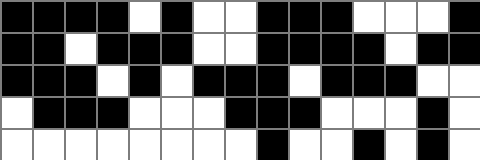[["black", "black", "black", "black", "white", "black", "white", "white", "black", "black", "black", "white", "white", "white", "black"], ["black", "black", "white", "black", "black", "black", "white", "white", "black", "black", "black", "black", "white", "black", "black"], ["black", "black", "black", "white", "black", "white", "black", "black", "black", "white", "black", "black", "black", "white", "white"], ["white", "black", "black", "black", "white", "white", "white", "black", "black", "black", "white", "white", "white", "black", "white"], ["white", "white", "white", "white", "white", "white", "white", "white", "black", "white", "white", "black", "white", "black", "white"]]